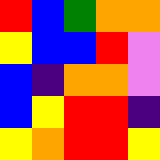[["red", "blue", "green", "orange", "orange"], ["yellow", "blue", "blue", "red", "violet"], ["blue", "indigo", "orange", "orange", "violet"], ["blue", "yellow", "red", "red", "indigo"], ["yellow", "orange", "red", "red", "yellow"]]